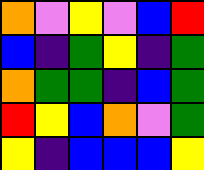[["orange", "violet", "yellow", "violet", "blue", "red"], ["blue", "indigo", "green", "yellow", "indigo", "green"], ["orange", "green", "green", "indigo", "blue", "green"], ["red", "yellow", "blue", "orange", "violet", "green"], ["yellow", "indigo", "blue", "blue", "blue", "yellow"]]